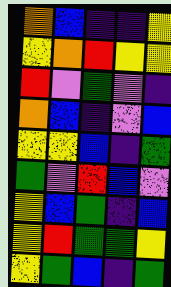[["orange", "blue", "indigo", "indigo", "yellow"], ["yellow", "orange", "red", "yellow", "yellow"], ["red", "violet", "green", "violet", "indigo"], ["orange", "blue", "indigo", "violet", "blue"], ["yellow", "yellow", "blue", "indigo", "green"], ["green", "violet", "red", "blue", "violet"], ["yellow", "blue", "green", "indigo", "blue"], ["yellow", "red", "green", "green", "yellow"], ["yellow", "green", "blue", "indigo", "green"]]